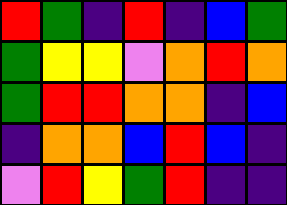[["red", "green", "indigo", "red", "indigo", "blue", "green"], ["green", "yellow", "yellow", "violet", "orange", "red", "orange"], ["green", "red", "red", "orange", "orange", "indigo", "blue"], ["indigo", "orange", "orange", "blue", "red", "blue", "indigo"], ["violet", "red", "yellow", "green", "red", "indigo", "indigo"]]